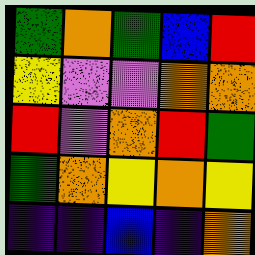[["green", "orange", "green", "blue", "red"], ["yellow", "violet", "violet", "orange", "orange"], ["red", "violet", "orange", "red", "green"], ["green", "orange", "yellow", "orange", "yellow"], ["indigo", "indigo", "blue", "indigo", "orange"]]